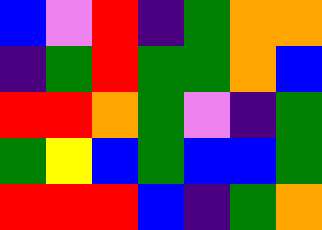[["blue", "violet", "red", "indigo", "green", "orange", "orange"], ["indigo", "green", "red", "green", "green", "orange", "blue"], ["red", "red", "orange", "green", "violet", "indigo", "green"], ["green", "yellow", "blue", "green", "blue", "blue", "green"], ["red", "red", "red", "blue", "indigo", "green", "orange"]]